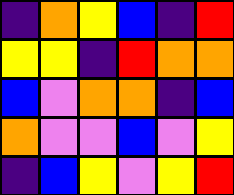[["indigo", "orange", "yellow", "blue", "indigo", "red"], ["yellow", "yellow", "indigo", "red", "orange", "orange"], ["blue", "violet", "orange", "orange", "indigo", "blue"], ["orange", "violet", "violet", "blue", "violet", "yellow"], ["indigo", "blue", "yellow", "violet", "yellow", "red"]]